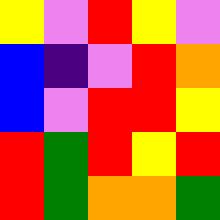[["yellow", "violet", "red", "yellow", "violet"], ["blue", "indigo", "violet", "red", "orange"], ["blue", "violet", "red", "red", "yellow"], ["red", "green", "red", "yellow", "red"], ["red", "green", "orange", "orange", "green"]]